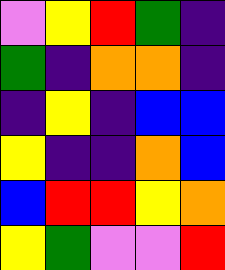[["violet", "yellow", "red", "green", "indigo"], ["green", "indigo", "orange", "orange", "indigo"], ["indigo", "yellow", "indigo", "blue", "blue"], ["yellow", "indigo", "indigo", "orange", "blue"], ["blue", "red", "red", "yellow", "orange"], ["yellow", "green", "violet", "violet", "red"]]